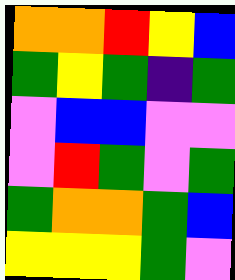[["orange", "orange", "red", "yellow", "blue"], ["green", "yellow", "green", "indigo", "green"], ["violet", "blue", "blue", "violet", "violet"], ["violet", "red", "green", "violet", "green"], ["green", "orange", "orange", "green", "blue"], ["yellow", "yellow", "yellow", "green", "violet"]]